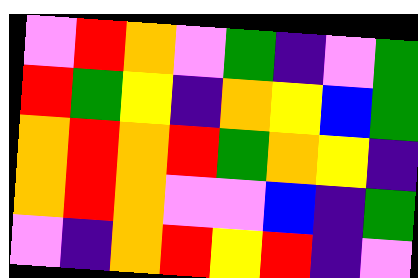[["violet", "red", "orange", "violet", "green", "indigo", "violet", "green"], ["red", "green", "yellow", "indigo", "orange", "yellow", "blue", "green"], ["orange", "red", "orange", "red", "green", "orange", "yellow", "indigo"], ["orange", "red", "orange", "violet", "violet", "blue", "indigo", "green"], ["violet", "indigo", "orange", "red", "yellow", "red", "indigo", "violet"]]